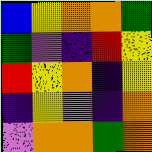[["blue", "yellow", "orange", "orange", "green"], ["green", "violet", "indigo", "red", "yellow"], ["red", "yellow", "orange", "indigo", "yellow"], ["indigo", "yellow", "violet", "indigo", "orange"], ["violet", "orange", "orange", "green", "orange"]]